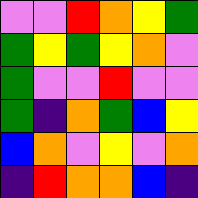[["violet", "violet", "red", "orange", "yellow", "green"], ["green", "yellow", "green", "yellow", "orange", "violet"], ["green", "violet", "violet", "red", "violet", "violet"], ["green", "indigo", "orange", "green", "blue", "yellow"], ["blue", "orange", "violet", "yellow", "violet", "orange"], ["indigo", "red", "orange", "orange", "blue", "indigo"]]